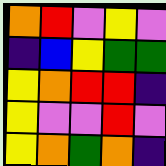[["orange", "red", "violet", "yellow", "violet"], ["indigo", "blue", "yellow", "green", "green"], ["yellow", "orange", "red", "red", "indigo"], ["yellow", "violet", "violet", "red", "violet"], ["yellow", "orange", "green", "orange", "indigo"]]